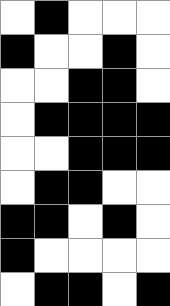[["white", "black", "white", "white", "white"], ["black", "white", "white", "black", "white"], ["white", "white", "black", "black", "white"], ["white", "black", "black", "black", "black"], ["white", "white", "black", "black", "black"], ["white", "black", "black", "white", "white"], ["black", "black", "white", "black", "white"], ["black", "white", "white", "white", "white"], ["white", "black", "black", "white", "black"]]